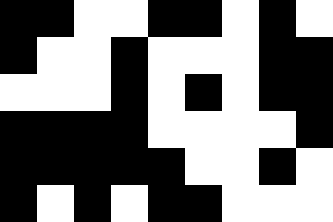[["black", "black", "white", "white", "black", "black", "white", "black", "white"], ["black", "white", "white", "black", "white", "white", "white", "black", "black"], ["white", "white", "white", "black", "white", "black", "white", "black", "black"], ["black", "black", "black", "black", "white", "white", "white", "white", "black"], ["black", "black", "black", "black", "black", "white", "white", "black", "white"], ["black", "white", "black", "white", "black", "black", "white", "white", "white"]]